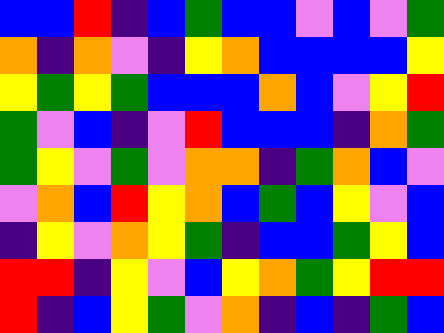[["blue", "blue", "red", "indigo", "blue", "green", "blue", "blue", "violet", "blue", "violet", "green"], ["orange", "indigo", "orange", "violet", "indigo", "yellow", "orange", "blue", "blue", "blue", "blue", "yellow"], ["yellow", "green", "yellow", "green", "blue", "blue", "blue", "orange", "blue", "violet", "yellow", "red"], ["green", "violet", "blue", "indigo", "violet", "red", "blue", "blue", "blue", "indigo", "orange", "green"], ["green", "yellow", "violet", "green", "violet", "orange", "orange", "indigo", "green", "orange", "blue", "violet"], ["violet", "orange", "blue", "red", "yellow", "orange", "blue", "green", "blue", "yellow", "violet", "blue"], ["indigo", "yellow", "violet", "orange", "yellow", "green", "indigo", "blue", "blue", "green", "yellow", "blue"], ["red", "red", "indigo", "yellow", "violet", "blue", "yellow", "orange", "green", "yellow", "red", "red"], ["red", "indigo", "blue", "yellow", "green", "violet", "orange", "indigo", "blue", "indigo", "green", "blue"]]